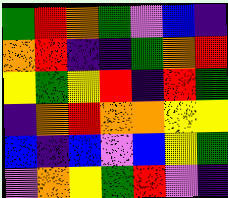[["green", "red", "orange", "green", "violet", "blue", "indigo"], ["orange", "red", "indigo", "indigo", "green", "orange", "red"], ["yellow", "green", "yellow", "red", "indigo", "red", "green"], ["indigo", "orange", "red", "orange", "orange", "yellow", "yellow"], ["blue", "indigo", "blue", "violet", "blue", "yellow", "green"], ["violet", "orange", "yellow", "green", "red", "violet", "indigo"]]